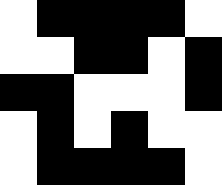[["white", "black", "black", "black", "black", "white"], ["white", "white", "black", "black", "white", "black"], ["black", "black", "white", "white", "white", "black"], ["white", "black", "white", "black", "white", "white"], ["white", "black", "black", "black", "black", "white"]]